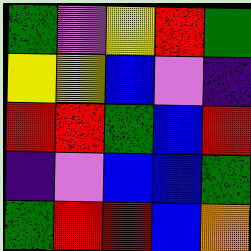[["green", "violet", "yellow", "red", "green"], ["yellow", "yellow", "blue", "violet", "indigo"], ["red", "red", "green", "blue", "red"], ["indigo", "violet", "blue", "blue", "green"], ["green", "red", "red", "blue", "orange"]]